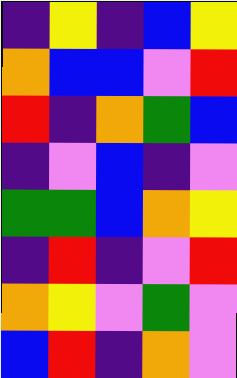[["indigo", "yellow", "indigo", "blue", "yellow"], ["orange", "blue", "blue", "violet", "red"], ["red", "indigo", "orange", "green", "blue"], ["indigo", "violet", "blue", "indigo", "violet"], ["green", "green", "blue", "orange", "yellow"], ["indigo", "red", "indigo", "violet", "red"], ["orange", "yellow", "violet", "green", "violet"], ["blue", "red", "indigo", "orange", "violet"]]